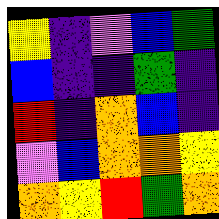[["yellow", "indigo", "violet", "blue", "green"], ["blue", "indigo", "indigo", "green", "indigo"], ["red", "indigo", "orange", "blue", "indigo"], ["violet", "blue", "orange", "orange", "yellow"], ["orange", "yellow", "red", "green", "orange"]]